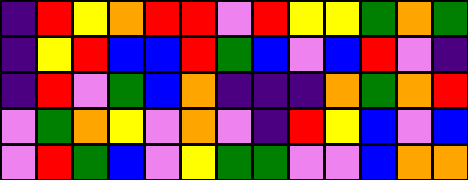[["indigo", "red", "yellow", "orange", "red", "red", "violet", "red", "yellow", "yellow", "green", "orange", "green"], ["indigo", "yellow", "red", "blue", "blue", "red", "green", "blue", "violet", "blue", "red", "violet", "indigo"], ["indigo", "red", "violet", "green", "blue", "orange", "indigo", "indigo", "indigo", "orange", "green", "orange", "red"], ["violet", "green", "orange", "yellow", "violet", "orange", "violet", "indigo", "red", "yellow", "blue", "violet", "blue"], ["violet", "red", "green", "blue", "violet", "yellow", "green", "green", "violet", "violet", "blue", "orange", "orange"]]